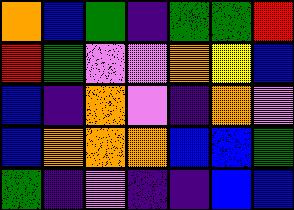[["orange", "blue", "green", "indigo", "green", "green", "red"], ["red", "green", "violet", "violet", "orange", "yellow", "blue"], ["blue", "indigo", "orange", "violet", "indigo", "orange", "violet"], ["blue", "orange", "orange", "orange", "blue", "blue", "green"], ["green", "indigo", "violet", "indigo", "indigo", "blue", "blue"]]